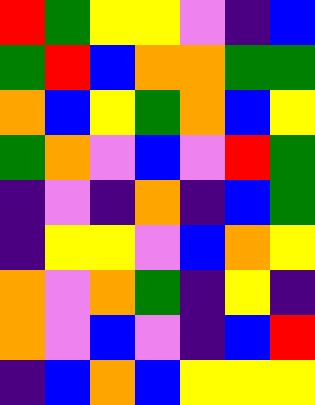[["red", "green", "yellow", "yellow", "violet", "indigo", "blue"], ["green", "red", "blue", "orange", "orange", "green", "green"], ["orange", "blue", "yellow", "green", "orange", "blue", "yellow"], ["green", "orange", "violet", "blue", "violet", "red", "green"], ["indigo", "violet", "indigo", "orange", "indigo", "blue", "green"], ["indigo", "yellow", "yellow", "violet", "blue", "orange", "yellow"], ["orange", "violet", "orange", "green", "indigo", "yellow", "indigo"], ["orange", "violet", "blue", "violet", "indigo", "blue", "red"], ["indigo", "blue", "orange", "blue", "yellow", "yellow", "yellow"]]